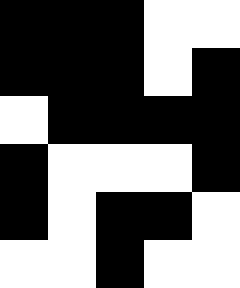[["black", "black", "black", "white", "white"], ["black", "black", "black", "white", "black"], ["white", "black", "black", "black", "black"], ["black", "white", "white", "white", "black"], ["black", "white", "black", "black", "white"], ["white", "white", "black", "white", "white"]]